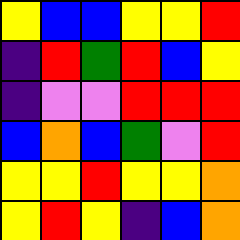[["yellow", "blue", "blue", "yellow", "yellow", "red"], ["indigo", "red", "green", "red", "blue", "yellow"], ["indigo", "violet", "violet", "red", "red", "red"], ["blue", "orange", "blue", "green", "violet", "red"], ["yellow", "yellow", "red", "yellow", "yellow", "orange"], ["yellow", "red", "yellow", "indigo", "blue", "orange"]]